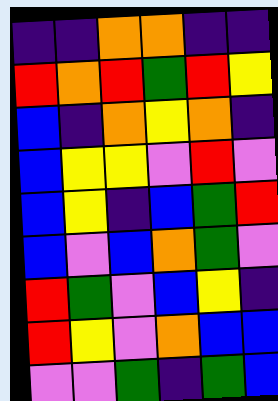[["indigo", "indigo", "orange", "orange", "indigo", "indigo"], ["red", "orange", "red", "green", "red", "yellow"], ["blue", "indigo", "orange", "yellow", "orange", "indigo"], ["blue", "yellow", "yellow", "violet", "red", "violet"], ["blue", "yellow", "indigo", "blue", "green", "red"], ["blue", "violet", "blue", "orange", "green", "violet"], ["red", "green", "violet", "blue", "yellow", "indigo"], ["red", "yellow", "violet", "orange", "blue", "blue"], ["violet", "violet", "green", "indigo", "green", "blue"]]